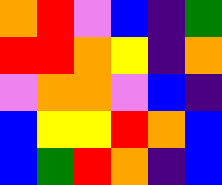[["orange", "red", "violet", "blue", "indigo", "green"], ["red", "red", "orange", "yellow", "indigo", "orange"], ["violet", "orange", "orange", "violet", "blue", "indigo"], ["blue", "yellow", "yellow", "red", "orange", "blue"], ["blue", "green", "red", "orange", "indigo", "blue"]]